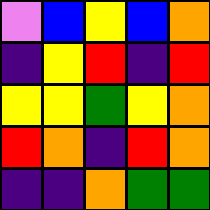[["violet", "blue", "yellow", "blue", "orange"], ["indigo", "yellow", "red", "indigo", "red"], ["yellow", "yellow", "green", "yellow", "orange"], ["red", "orange", "indigo", "red", "orange"], ["indigo", "indigo", "orange", "green", "green"]]